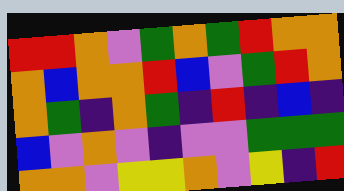[["red", "red", "orange", "violet", "green", "orange", "green", "red", "orange", "orange"], ["orange", "blue", "orange", "orange", "red", "blue", "violet", "green", "red", "orange"], ["orange", "green", "indigo", "orange", "green", "indigo", "red", "indigo", "blue", "indigo"], ["blue", "violet", "orange", "violet", "indigo", "violet", "violet", "green", "green", "green"], ["orange", "orange", "violet", "yellow", "yellow", "orange", "violet", "yellow", "indigo", "red"]]